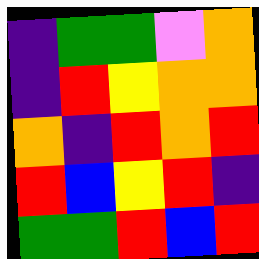[["indigo", "green", "green", "violet", "orange"], ["indigo", "red", "yellow", "orange", "orange"], ["orange", "indigo", "red", "orange", "red"], ["red", "blue", "yellow", "red", "indigo"], ["green", "green", "red", "blue", "red"]]